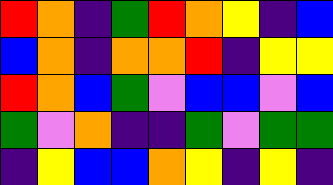[["red", "orange", "indigo", "green", "red", "orange", "yellow", "indigo", "blue"], ["blue", "orange", "indigo", "orange", "orange", "red", "indigo", "yellow", "yellow"], ["red", "orange", "blue", "green", "violet", "blue", "blue", "violet", "blue"], ["green", "violet", "orange", "indigo", "indigo", "green", "violet", "green", "green"], ["indigo", "yellow", "blue", "blue", "orange", "yellow", "indigo", "yellow", "indigo"]]